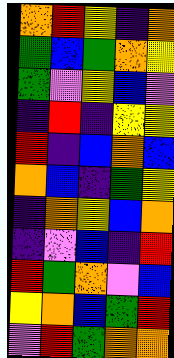[["orange", "red", "yellow", "indigo", "orange"], ["green", "blue", "green", "orange", "yellow"], ["green", "violet", "yellow", "blue", "violet"], ["indigo", "red", "indigo", "yellow", "yellow"], ["red", "indigo", "blue", "orange", "blue"], ["orange", "blue", "indigo", "green", "yellow"], ["indigo", "orange", "yellow", "blue", "orange"], ["indigo", "violet", "blue", "indigo", "red"], ["red", "green", "orange", "violet", "blue"], ["yellow", "orange", "blue", "green", "red"], ["violet", "red", "green", "orange", "orange"]]